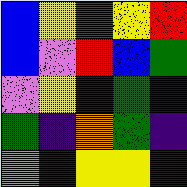[["blue", "yellow", "green", "yellow", "red"], ["blue", "violet", "red", "blue", "green"], ["violet", "yellow", "indigo", "green", "blue"], ["green", "indigo", "orange", "green", "indigo"], ["orange", "indigo", "yellow", "yellow", "indigo"]]